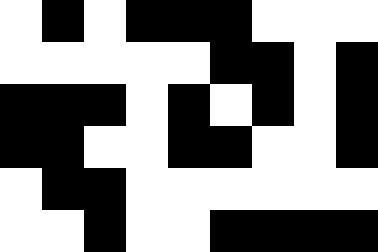[["white", "black", "white", "black", "black", "black", "white", "white", "white"], ["white", "white", "white", "white", "white", "black", "black", "white", "black"], ["black", "black", "black", "white", "black", "white", "black", "white", "black"], ["black", "black", "white", "white", "black", "black", "white", "white", "black"], ["white", "black", "black", "white", "white", "white", "white", "white", "white"], ["white", "white", "black", "white", "white", "black", "black", "black", "black"]]